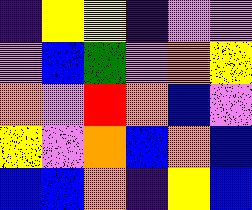[["indigo", "yellow", "yellow", "indigo", "violet", "violet"], ["violet", "blue", "green", "violet", "orange", "yellow"], ["orange", "violet", "red", "orange", "blue", "violet"], ["yellow", "violet", "orange", "blue", "orange", "blue"], ["blue", "blue", "orange", "indigo", "yellow", "blue"]]